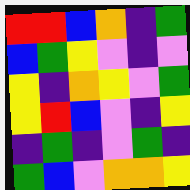[["red", "red", "blue", "orange", "indigo", "green"], ["blue", "green", "yellow", "violet", "indigo", "violet"], ["yellow", "indigo", "orange", "yellow", "violet", "green"], ["yellow", "red", "blue", "violet", "indigo", "yellow"], ["indigo", "green", "indigo", "violet", "green", "indigo"], ["green", "blue", "violet", "orange", "orange", "yellow"]]